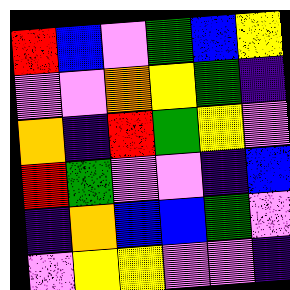[["red", "blue", "violet", "green", "blue", "yellow"], ["violet", "violet", "orange", "yellow", "green", "indigo"], ["orange", "indigo", "red", "green", "yellow", "violet"], ["red", "green", "violet", "violet", "indigo", "blue"], ["indigo", "orange", "blue", "blue", "green", "violet"], ["violet", "yellow", "yellow", "violet", "violet", "indigo"]]